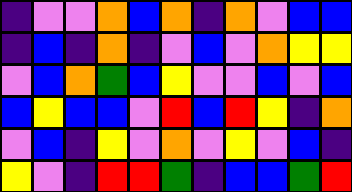[["indigo", "violet", "violet", "orange", "blue", "orange", "indigo", "orange", "violet", "blue", "blue"], ["indigo", "blue", "indigo", "orange", "indigo", "violet", "blue", "violet", "orange", "yellow", "yellow"], ["violet", "blue", "orange", "green", "blue", "yellow", "violet", "violet", "blue", "violet", "blue"], ["blue", "yellow", "blue", "blue", "violet", "red", "blue", "red", "yellow", "indigo", "orange"], ["violet", "blue", "indigo", "yellow", "violet", "orange", "violet", "yellow", "violet", "blue", "indigo"], ["yellow", "violet", "indigo", "red", "red", "green", "indigo", "blue", "blue", "green", "red"]]